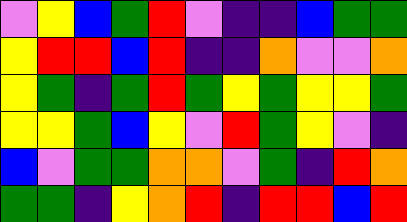[["violet", "yellow", "blue", "green", "red", "violet", "indigo", "indigo", "blue", "green", "green"], ["yellow", "red", "red", "blue", "red", "indigo", "indigo", "orange", "violet", "violet", "orange"], ["yellow", "green", "indigo", "green", "red", "green", "yellow", "green", "yellow", "yellow", "green"], ["yellow", "yellow", "green", "blue", "yellow", "violet", "red", "green", "yellow", "violet", "indigo"], ["blue", "violet", "green", "green", "orange", "orange", "violet", "green", "indigo", "red", "orange"], ["green", "green", "indigo", "yellow", "orange", "red", "indigo", "red", "red", "blue", "red"]]